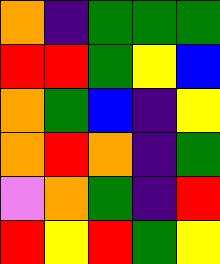[["orange", "indigo", "green", "green", "green"], ["red", "red", "green", "yellow", "blue"], ["orange", "green", "blue", "indigo", "yellow"], ["orange", "red", "orange", "indigo", "green"], ["violet", "orange", "green", "indigo", "red"], ["red", "yellow", "red", "green", "yellow"]]